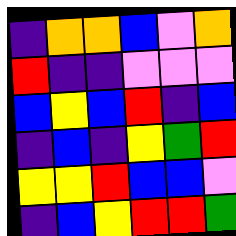[["indigo", "orange", "orange", "blue", "violet", "orange"], ["red", "indigo", "indigo", "violet", "violet", "violet"], ["blue", "yellow", "blue", "red", "indigo", "blue"], ["indigo", "blue", "indigo", "yellow", "green", "red"], ["yellow", "yellow", "red", "blue", "blue", "violet"], ["indigo", "blue", "yellow", "red", "red", "green"]]